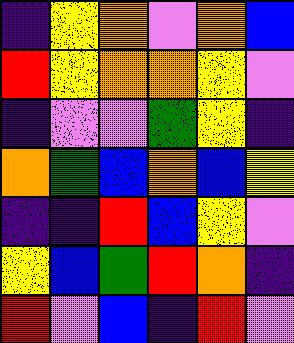[["indigo", "yellow", "orange", "violet", "orange", "blue"], ["red", "yellow", "orange", "orange", "yellow", "violet"], ["indigo", "violet", "violet", "green", "yellow", "indigo"], ["orange", "green", "blue", "orange", "blue", "yellow"], ["indigo", "indigo", "red", "blue", "yellow", "violet"], ["yellow", "blue", "green", "red", "orange", "indigo"], ["red", "violet", "blue", "indigo", "red", "violet"]]